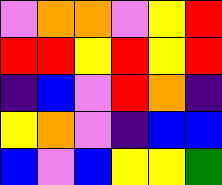[["violet", "orange", "orange", "violet", "yellow", "red"], ["red", "red", "yellow", "red", "yellow", "red"], ["indigo", "blue", "violet", "red", "orange", "indigo"], ["yellow", "orange", "violet", "indigo", "blue", "blue"], ["blue", "violet", "blue", "yellow", "yellow", "green"]]